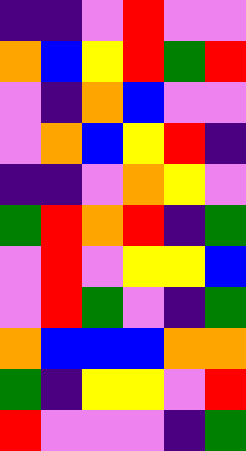[["indigo", "indigo", "violet", "red", "violet", "violet"], ["orange", "blue", "yellow", "red", "green", "red"], ["violet", "indigo", "orange", "blue", "violet", "violet"], ["violet", "orange", "blue", "yellow", "red", "indigo"], ["indigo", "indigo", "violet", "orange", "yellow", "violet"], ["green", "red", "orange", "red", "indigo", "green"], ["violet", "red", "violet", "yellow", "yellow", "blue"], ["violet", "red", "green", "violet", "indigo", "green"], ["orange", "blue", "blue", "blue", "orange", "orange"], ["green", "indigo", "yellow", "yellow", "violet", "red"], ["red", "violet", "violet", "violet", "indigo", "green"]]